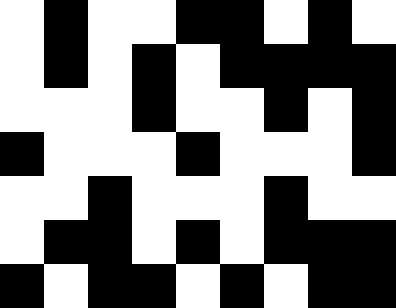[["white", "black", "white", "white", "black", "black", "white", "black", "white"], ["white", "black", "white", "black", "white", "black", "black", "black", "black"], ["white", "white", "white", "black", "white", "white", "black", "white", "black"], ["black", "white", "white", "white", "black", "white", "white", "white", "black"], ["white", "white", "black", "white", "white", "white", "black", "white", "white"], ["white", "black", "black", "white", "black", "white", "black", "black", "black"], ["black", "white", "black", "black", "white", "black", "white", "black", "black"]]